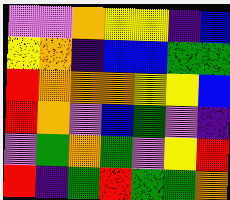[["violet", "violet", "orange", "yellow", "yellow", "indigo", "blue"], ["yellow", "orange", "indigo", "blue", "blue", "green", "green"], ["red", "orange", "orange", "orange", "yellow", "yellow", "blue"], ["red", "orange", "violet", "blue", "green", "violet", "indigo"], ["violet", "green", "orange", "green", "violet", "yellow", "red"], ["red", "indigo", "green", "red", "green", "green", "orange"]]